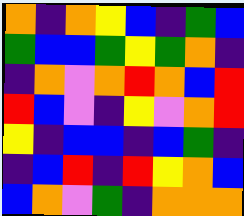[["orange", "indigo", "orange", "yellow", "blue", "indigo", "green", "blue"], ["green", "blue", "blue", "green", "yellow", "green", "orange", "indigo"], ["indigo", "orange", "violet", "orange", "red", "orange", "blue", "red"], ["red", "blue", "violet", "indigo", "yellow", "violet", "orange", "red"], ["yellow", "indigo", "blue", "blue", "indigo", "blue", "green", "indigo"], ["indigo", "blue", "red", "indigo", "red", "yellow", "orange", "blue"], ["blue", "orange", "violet", "green", "indigo", "orange", "orange", "orange"]]